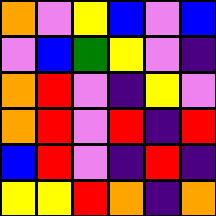[["orange", "violet", "yellow", "blue", "violet", "blue"], ["violet", "blue", "green", "yellow", "violet", "indigo"], ["orange", "red", "violet", "indigo", "yellow", "violet"], ["orange", "red", "violet", "red", "indigo", "red"], ["blue", "red", "violet", "indigo", "red", "indigo"], ["yellow", "yellow", "red", "orange", "indigo", "orange"]]